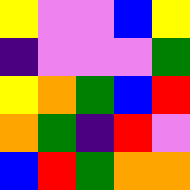[["yellow", "violet", "violet", "blue", "yellow"], ["indigo", "violet", "violet", "violet", "green"], ["yellow", "orange", "green", "blue", "red"], ["orange", "green", "indigo", "red", "violet"], ["blue", "red", "green", "orange", "orange"]]